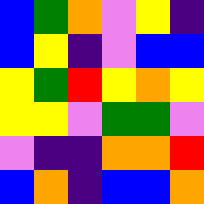[["blue", "green", "orange", "violet", "yellow", "indigo"], ["blue", "yellow", "indigo", "violet", "blue", "blue"], ["yellow", "green", "red", "yellow", "orange", "yellow"], ["yellow", "yellow", "violet", "green", "green", "violet"], ["violet", "indigo", "indigo", "orange", "orange", "red"], ["blue", "orange", "indigo", "blue", "blue", "orange"]]